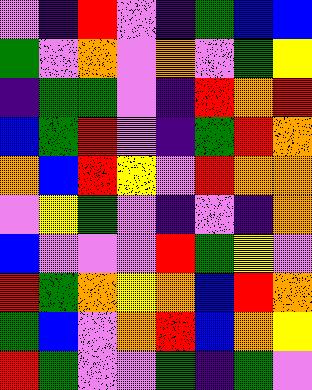[["violet", "indigo", "red", "violet", "indigo", "green", "blue", "blue"], ["green", "violet", "orange", "violet", "orange", "violet", "green", "yellow"], ["indigo", "green", "green", "violet", "indigo", "red", "orange", "red"], ["blue", "green", "red", "violet", "indigo", "green", "red", "orange"], ["orange", "blue", "red", "yellow", "violet", "red", "orange", "orange"], ["violet", "yellow", "green", "violet", "indigo", "violet", "indigo", "orange"], ["blue", "violet", "violet", "violet", "red", "green", "yellow", "violet"], ["red", "green", "orange", "yellow", "orange", "blue", "red", "orange"], ["green", "blue", "violet", "orange", "red", "blue", "orange", "yellow"], ["red", "green", "violet", "violet", "green", "indigo", "green", "violet"]]